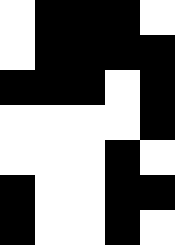[["white", "black", "black", "black", "white"], ["white", "black", "black", "black", "black"], ["black", "black", "black", "white", "black"], ["white", "white", "white", "white", "black"], ["white", "white", "white", "black", "white"], ["black", "white", "white", "black", "black"], ["black", "white", "white", "black", "white"]]